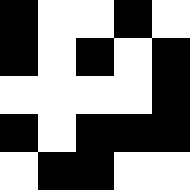[["black", "white", "white", "black", "white"], ["black", "white", "black", "white", "black"], ["white", "white", "white", "white", "black"], ["black", "white", "black", "black", "black"], ["white", "black", "black", "white", "white"]]